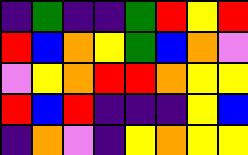[["indigo", "green", "indigo", "indigo", "green", "red", "yellow", "red"], ["red", "blue", "orange", "yellow", "green", "blue", "orange", "violet"], ["violet", "yellow", "orange", "red", "red", "orange", "yellow", "yellow"], ["red", "blue", "red", "indigo", "indigo", "indigo", "yellow", "blue"], ["indigo", "orange", "violet", "indigo", "yellow", "orange", "yellow", "yellow"]]